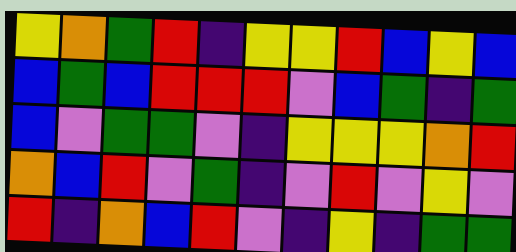[["yellow", "orange", "green", "red", "indigo", "yellow", "yellow", "red", "blue", "yellow", "blue"], ["blue", "green", "blue", "red", "red", "red", "violet", "blue", "green", "indigo", "green"], ["blue", "violet", "green", "green", "violet", "indigo", "yellow", "yellow", "yellow", "orange", "red"], ["orange", "blue", "red", "violet", "green", "indigo", "violet", "red", "violet", "yellow", "violet"], ["red", "indigo", "orange", "blue", "red", "violet", "indigo", "yellow", "indigo", "green", "green"]]